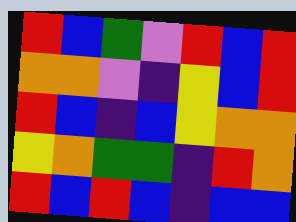[["red", "blue", "green", "violet", "red", "blue", "red"], ["orange", "orange", "violet", "indigo", "yellow", "blue", "red"], ["red", "blue", "indigo", "blue", "yellow", "orange", "orange"], ["yellow", "orange", "green", "green", "indigo", "red", "orange"], ["red", "blue", "red", "blue", "indigo", "blue", "blue"]]